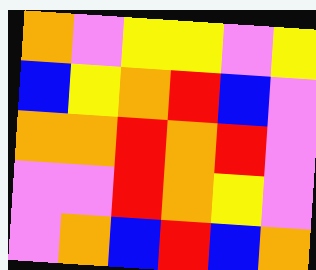[["orange", "violet", "yellow", "yellow", "violet", "yellow"], ["blue", "yellow", "orange", "red", "blue", "violet"], ["orange", "orange", "red", "orange", "red", "violet"], ["violet", "violet", "red", "orange", "yellow", "violet"], ["violet", "orange", "blue", "red", "blue", "orange"]]